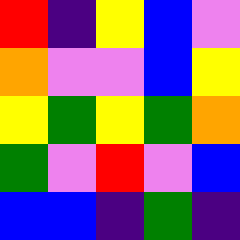[["red", "indigo", "yellow", "blue", "violet"], ["orange", "violet", "violet", "blue", "yellow"], ["yellow", "green", "yellow", "green", "orange"], ["green", "violet", "red", "violet", "blue"], ["blue", "blue", "indigo", "green", "indigo"]]